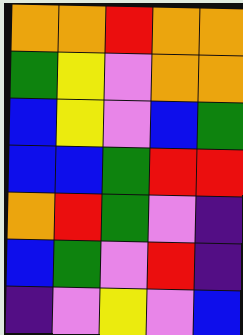[["orange", "orange", "red", "orange", "orange"], ["green", "yellow", "violet", "orange", "orange"], ["blue", "yellow", "violet", "blue", "green"], ["blue", "blue", "green", "red", "red"], ["orange", "red", "green", "violet", "indigo"], ["blue", "green", "violet", "red", "indigo"], ["indigo", "violet", "yellow", "violet", "blue"]]